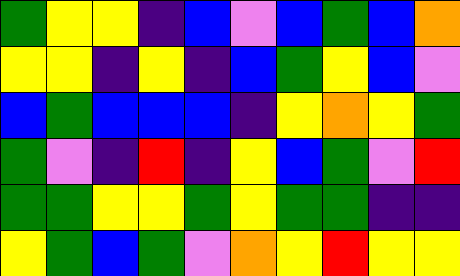[["green", "yellow", "yellow", "indigo", "blue", "violet", "blue", "green", "blue", "orange"], ["yellow", "yellow", "indigo", "yellow", "indigo", "blue", "green", "yellow", "blue", "violet"], ["blue", "green", "blue", "blue", "blue", "indigo", "yellow", "orange", "yellow", "green"], ["green", "violet", "indigo", "red", "indigo", "yellow", "blue", "green", "violet", "red"], ["green", "green", "yellow", "yellow", "green", "yellow", "green", "green", "indigo", "indigo"], ["yellow", "green", "blue", "green", "violet", "orange", "yellow", "red", "yellow", "yellow"]]